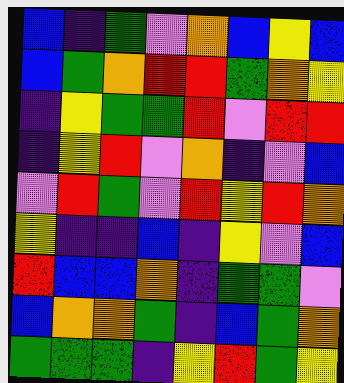[["blue", "indigo", "green", "violet", "orange", "blue", "yellow", "blue"], ["blue", "green", "orange", "red", "red", "green", "orange", "yellow"], ["indigo", "yellow", "green", "green", "red", "violet", "red", "red"], ["indigo", "yellow", "red", "violet", "orange", "indigo", "violet", "blue"], ["violet", "red", "green", "violet", "red", "yellow", "red", "orange"], ["yellow", "indigo", "indigo", "blue", "indigo", "yellow", "violet", "blue"], ["red", "blue", "blue", "orange", "indigo", "green", "green", "violet"], ["blue", "orange", "orange", "green", "indigo", "blue", "green", "orange"], ["green", "green", "green", "indigo", "yellow", "red", "green", "yellow"]]